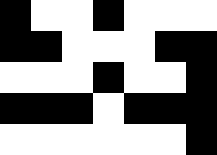[["black", "white", "white", "black", "white", "white", "white"], ["black", "black", "white", "white", "white", "black", "black"], ["white", "white", "white", "black", "white", "white", "black"], ["black", "black", "black", "white", "black", "black", "black"], ["white", "white", "white", "white", "white", "white", "black"]]